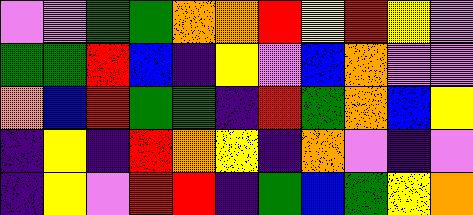[["violet", "violet", "green", "green", "orange", "orange", "red", "yellow", "red", "yellow", "violet"], ["green", "green", "red", "blue", "indigo", "yellow", "violet", "blue", "orange", "violet", "violet"], ["orange", "blue", "red", "green", "green", "indigo", "red", "green", "orange", "blue", "yellow"], ["indigo", "yellow", "indigo", "red", "orange", "yellow", "indigo", "orange", "violet", "indigo", "violet"], ["indigo", "yellow", "violet", "red", "red", "indigo", "green", "blue", "green", "yellow", "orange"]]